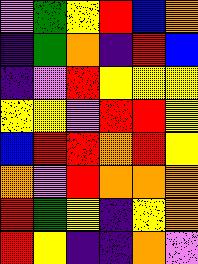[["violet", "green", "yellow", "red", "blue", "orange"], ["indigo", "green", "orange", "indigo", "red", "blue"], ["indigo", "violet", "red", "yellow", "yellow", "yellow"], ["yellow", "yellow", "violet", "red", "red", "yellow"], ["blue", "red", "red", "orange", "red", "yellow"], ["orange", "violet", "red", "orange", "orange", "orange"], ["red", "green", "yellow", "indigo", "yellow", "orange"], ["red", "yellow", "indigo", "indigo", "orange", "violet"]]